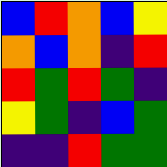[["blue", "red", "orange", "blue", "yellow"], ["orange", "blue", "orange", "indigo", "red"], ["red", "green", "red", "green", "indigo"], ["yellow", "green", "indigo", "blue", "green"], ["indigo", "indigo", "red", "green", "green"]]